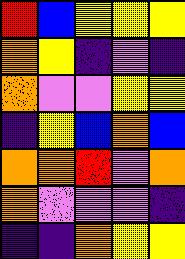[["red", "blue", "yellow", "yellow", "yellow"], ["orange", "yellow", "indigo", "violet", "indigo"], ["orange", "violet", "violet", "yellow", "yellow"], ["indigo", "yellow", "blue", "orange", "blue"], ["orange", "orange", "red", "violet", "orange"], ["orange", "violet", "violet", "violet", "indigo"], ["indigo", "indigo", "orange", "yellow", "yellow"]]